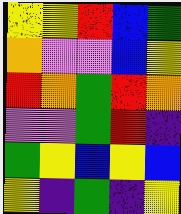[["yellow", "yellow", "red", "blue", "green"], ["orange", "violet", "violet", "blue", "yellow"], ["red", "orange", "green", "red", "orange"], ["violet", "violet", "green", "red", "indigo"], ["green", "yellow", "blue", "yellow", "blue"], ["yellow", "indigo", "green", "indigo", "yellow"]]